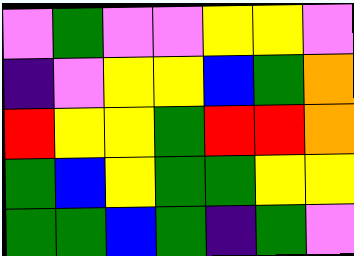[["violet", "green", "violet", "violet", "yellow", "yellow", "violet"], ["indigo", "violet", "yellow", "yellow", "blue", "green", "orange"], ["red", "yellow", "yellow", "green", "red", "red", "orange"], ["green", "blue", "yellow", "green", "green", "yellow", "yellow"], ["green", "green", "blue", "green", "indigo", "green", "violet"]]